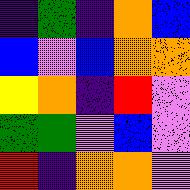[["indigo", "green", "indigo", "orange", "blue"], ["blue", "violet", "blue", "orange", "orange"], ["yellow", "orange", "indigo", "red", "violet"], ["green", "green", "violet", "blue", "violet"], ["red", "indigo", "orange", "orange", "violet"]]